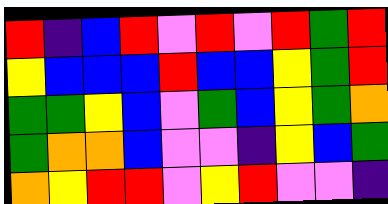[["red", "indigo", "blue", "red", "violet", "red", "violet", "red", "green", "red"], ["yellow", "blue", "blue", "blue", "red", "blue", "blue", "yellow", "green", "red"], ["green", "green", "yellow", "blue", "violet", "green", "blue", "yellow", "green", "orange"], ["green", "orange", "orange", "blue", "violet", "violet", "indigo", "yellow", "blue", "green"], ["orange", "yellow", "red", "red", "violet", "yellow", "red", "violet", "violet", "indigo"]]